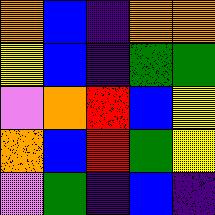[["orange", "blue", "indigo", "orange", "orange"], ["yellow", "blue", "indigo", "green", "green"], ["violet", "orange", "red", "blue", "yellow"], ["orange", "blue", "red", "green", "yellow"], ["violet", "green", "indigo", "blue", "indigo"]]